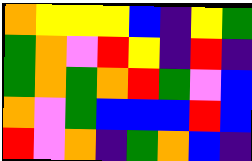[["orange", "yellow", "yellow", "yellow", "blue", "indigo", "yellow", "green"], ["green", "orange", "violet", "red", "yellow", "indigo", "red", "indigo"], ["green", "orange", "green", "orange", "red", "green", "violet", "blue"], ["orange", "violet", "green", "blue", "blue", "blue", "red", "blue"], ["red", "violet", "orange", "indigo", "green", "orange", "blue", "indigo"]]